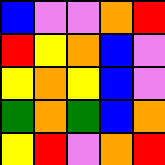[["blue", "violet", "violet", "orange", "red"], ["red", "yellow", "orange", "blue", "violet"], ["yellow", "orange", "yellow", "blue", "violet"], ["green", "orange", "green", "blue", "orange"], ["yellow", "red", "violet", "orange", "red"]]